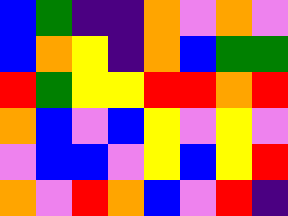[["blue", "green", "indigo", "indigo", "orange", "violet", "orange", "violet"], ["blue", "orange", "yellow", "indigo", "orange", "blue", "green", "green"], ["red", "green", "yellow", "yellow", "red", "red", "orange", "red"], ["orange", "blue", "violet", "blue", "yellow", "violet", "yellow", "violet"], ["violet", "blue", "blue", "violet", "yellow", "blue", "yellow", "red"], ["orange", "violet", "red", "orange", "blue", "violet", "red", "indigo"]]